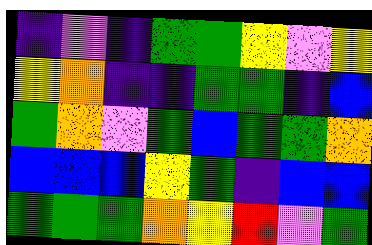[["indigo", "violet", "indigo", "green", "green", "yellow", "violet", "yellow"], ["yellow", "orange", "indigo", "indigo", "green", "green", "indigo", "blue"], ["green", "orange", "violet", "green", "blue", "green", "green", "orange"], ["blue", "blue", "blue", "yellow", "green", "indigo", "blue", "blue"], ["green", "green", "green", "orange", "yellow", "red", "violet", "green"]]